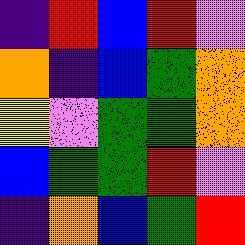[["indigo", "red", "blue", "red", "violet"], ["orange", "indigo", "blue", "green", "orange"], ["yellow", "violet", "green", "green", "orange"], ["blue", "green", "green", "red", "violet"], ["indigo", "orange", "blue", "green", "red"]]